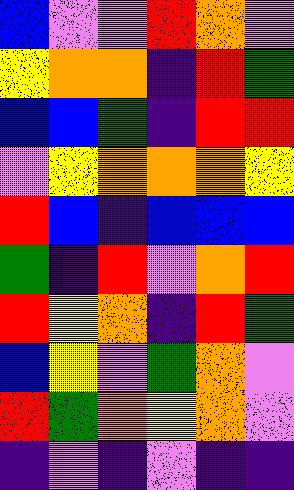[["blue", "violet", "violet", "red", "orange", "violet"], ["yellow", "orange", "orange", "indigo", "red", "green"], ["blue", "blue", "green", "indigo", "red", "red"], ["violet", "yellow", "orange", "orange", "orange", "yellow"], ["red", "blue", "indigo", "blue", "blue", "blue"], ["green", "indigo", "red", "violet", "orange", "red"], ["red", "yellow", "orange", "indigo", "red", "green"], ["blue", "yellow", "violet", "green", "orange", "violet"], ["red", "green", "orange", "yellow", "orange", "violet"], ["indigo", "violet", "indigo", "violet", "indigo", "indigo"]]